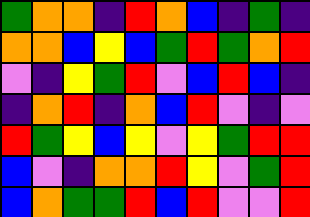[["green", "orange", "orange", "indigo", "red", "orange", "blue", "indigo", "green", "indigo"], ["orange", "orange", "blue", "yellow", "blue", "green", "red", "green", "orange", "red"], ["violet", "indigo", "yellow", "green", "red", "violet", "blue", "red", "blue", "indigo"], ["indigo", "orange", "red", "indigo", "orange", "blue", "red", "violet", "indigo", "violet"], ["red", "green", "yellow", "blue", "yellow", "violet", "yellow", "green", "red", "red"], ["blue", "violet", "indigo", "orange", "orange", "red", "yellow", "violet", "green", "red"], ["blue", "orange", "green", "green", "red", "blue", "red", "violet", "violet", "red"]]